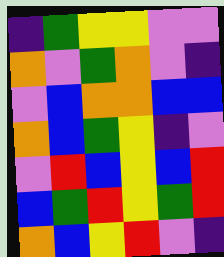[["indigo", "green", "yellow", "yellow", "violet", "violet"], ["orange", "violet", "green", "orange", "violet", "indigo"], ["violet", "blue", "orange", "orange", "blue", "blue"], ["orange", "blue", "green", "yellow", "indigo", "violet"], ["violet", "red", "blue", "yellow", "blue", "red"], ["blue", "green", "red", "yellow", "green", "red"], ["orange", "blue", "yellow", "red", "violet", "indigo"]]